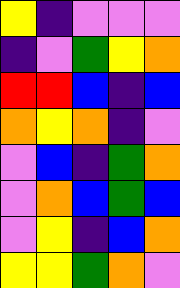[["yellow", "indigo", "violet", "violet", "violet"], ["indigo", "violet", "green", "yellow", "orange"], ["red", "red", "blue", "indigo", "blue"], ["orange", "yellow", "orange", "indigo", "violet"], ["violet", "blue", "indigo", "green", "orange"], ["violet", "orange", "blue", "green", "blue"], ["violet", "yellow", "indigo", "blue", "orange"], ["yellow", "yellow", "green", "orange", "violet"]]